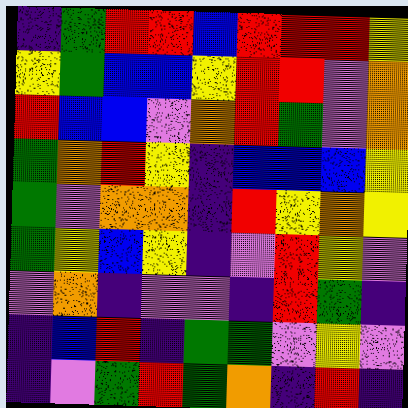[["indigo", "green", "red", "red", "blue", "red", "red", "red", "yellow"], ["yellow", "green", "blue", "blue", "yellow", "red", "red", "violet", "orange"], ["red", "blue", "blue", "violet", "orange", "red", "green", "violet", "orange"], ["green", "orange", "red", "yellow", "indigo", "blue", "blue", "blue", "yellow"], ["green", "violet", "orange", "orange", "indigo", "red", "yellow", "orange", "yellow"], ["green", "yellow", "blue", "yellow", "indigo", "violet", "red", "yellow", "violet"], ["violet", "orange", "indigo", "violet", "violet", "indigo", "red", "green", "indigo"], ["indigo", "blue", "red", "indigo", "green", "green", "violet", "yellow", "violet"], ["indigo", "violet", "green", "red", "green", "orange", "indigo", "red", "indigo"]]